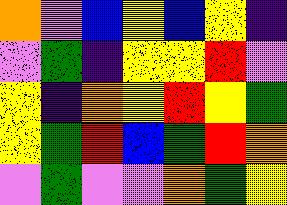[["orange", "violet", "blue", "yellow", "blue", "yellow", "indigo"], ["violet", "green", "indigo", "yellow", "yellow", "red", "violet"], ["yellow", "indigo", "orange", "yellow", "red", "yellow", "green"], ["yellow", "green", "red", "blue", "green", "red", "orange"], ["violet", "green", "violet", "violet", "orange", "green", "yellow"]]